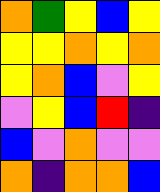[["orange", "green", "yellow", "blue", "yellow"], ["yellow", "yellow", "orange", "yellow", "orange"], ["yellow", "orange", "blue", "violet", "yellow"], ["violet", "yellow", "blue", "red", "indigo"], ["blue", "violet", "orange", "violet", "violet"], ["orange", "indigo", "orange", "orange", "blue"]]